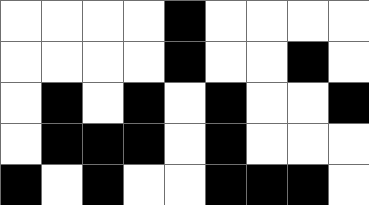[["white", "white", "white", "white", "black", "white", "white", "white", "white"], ["white", "white", "white", "white", "black", "white", "white", "black", "white"], ["white", "black", "white", "black", "white", "black", "white", "white", "black"], ["white", "black", "black", "black", "white", "black", "white", "white", "white"], ["black", "white", "black", "white", "white", "black", "black", "black", "white"]]